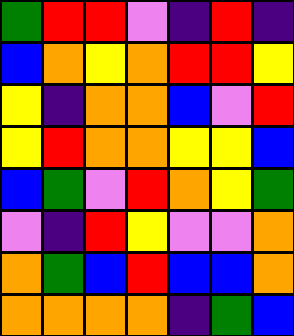[["green", "red", "red", "violet", "indigo", "red", "indigo"], ["blue", "orange", "yellow", "orange", "red", "red", "yellow"], ["yellow", "indigo", "orange", "orange", "blue", "violet", "red"], ["yellow", "red", "orange", "orange", "yellow", "yellow", "blue"], ["blue", "green", "violet", "red", "orange", "yellow", "green"], ["violet", "indigo", "red", "yellow", "violet", "violet", "orange"], ["orange", "green", "blue", "red", "blue", "blue", "orange"], ["orange", "orange", "orange", "orange", "indigo", "green", "blue"]]